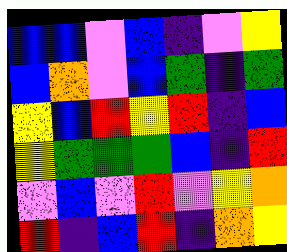[["blue", "blue", "violet", "blue", "indigo", "violet", "yellow"], ["blue", "orange", "violet", "blue", "green", "indigo", "green"], ["yellow", "blue", "red", "yellow", "red", "indigo", "blue"], ["yellow", "green", "green", "green", "blue", "indigo", "red"], ["violet", "blue", "violet", "red", "violet", "yellow", "orange"], ["red", "indigo", "blue", "red", "indigo", "orange", "yellow"]]